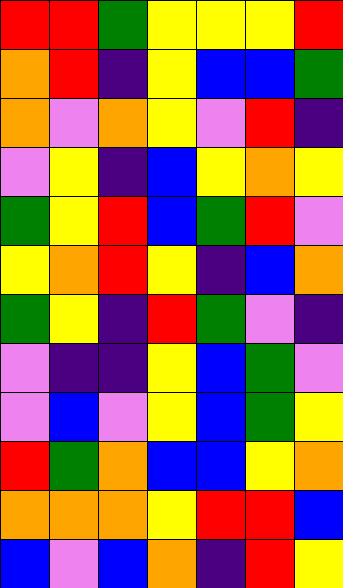[["red", "red", "green", "yellow", "yellow", "yellow", "red"], ["orange", "red", "indigo", "yellow", "blue", "blue", "green"], ["orange", "violet", "orange", "yellow", "violet", "red", "indigo"], ["violet", "yellow", "indigo", "blue", "yellow", "orange", "yellow"], ["green", "yellow", "red", "blue", "green", "red", "violet"], ["yellow", "orange", "red", "yellow", "indigo", "blue", "orange"], ["green", "yellow", "indigo", "red", "green", "violet", "indigo"], ["violet", "indigo", "indigo", "yellow", "blue", "green", "violet"], ["violet", "blue", "violet", "yellow", "blue", "green", "yellow"], ["red", "green", "orange", "blue", "blue", "yellow", "orange"], ["orange", "orange", "orange", "yellow", "red", "red", "blue"], ["blue", "violet", "blue", "orange", "indigo", "red", "yellow"]]